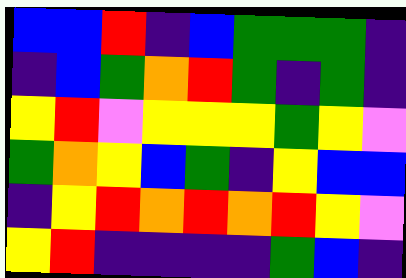[["blue", "blue", "red", "indigo", "blue", "green", "green", "green", "indigo"], ["indigo", "blue", "green", "orange", "red", "green", "indigo", "green", "indigo"], ["yellow", "red", "violet", "yellow", "yellow", "yellow", "green", "yellow", "violet"], ["green", "orange", "yellow", "blue", "green", "indigo", "yellow", "blue", "blue"], ["indigo", "yellow", "red", "orange", "red", "orange", "red", "yellow", "violet"], ["yellow", "red", "indigo", "indigo", "indigo", "indigo", "green", "blue", "indigo"]]